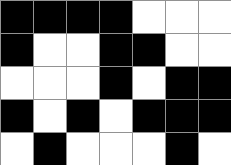[["black", "black", "black", "black", "white", "white", "white"], ["black", "white", "white", "black", "black", "white", "white"], ["white", "white", "white", "black", "white", "black", "black"], ["black", "white", "black", "white", "black", "black", "black"], ["white", "black", "white", "white", "white", "black", "white"]]